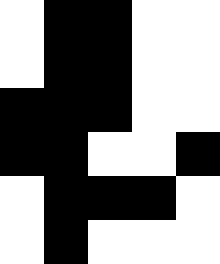[["white", "black", "black", "white", "white"], ["white", "black", "black", "white", "white"], ["black", "black", "black", "white", "white"], ["black", "black", "white", "white", "black"], ["white", "black", "black", "black", "white"], ["white", "black", "white", "white", "white"]]